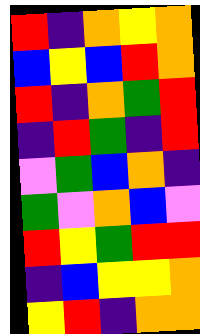[["red", "indigo", "orange", "yellow", "orange"], ["blue", "yellow", "blue", "red", "orange"], ["red", "indigo", "orange", "green", "red"], ["indigo", "red", "green", "indigo", "red"], ["violet", "green", "blue", "orange", "indigo"], ["green", "violet", "orange", "blue", "violet"], ["red", "yellow", "green", "red", "red"], ["indigo", "blue", "yellow", "yellow", "orange"], ["yellow", "red", "indigo", "orange", "orange"]]